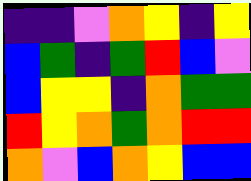[["indigo", "indigo", "violet", "orange", "yellow", "indigo", "yellow"], ["blue", "green", "indigo", "green", "red", "blue", "violet"], ["blue", "yellow", "yellow", "indigo", "orange", "green", "green"], ["red", "yellow", "orange", "green", "orange", "red", "red"], ["orange", "violet", "blue", "orange", "yellow", "blue", "blue"]]